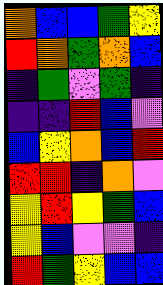[["orange", "blue", "blue", "green", "yellow"], ["red", "orange", "green", "orange", "blue"], ["indigo", "green", "violet", "green", "indigo"], ["indigo", "indigo", "red", "blue", "violet"], ["blue", "yellow", "orange", "blue", "red"], ["red", "red", "indigo", "orange", "violet"], ["yellow", "red", "yellow", "green", "blue"], ["yellow", "blue", "violet", "violet", "indigo"], ["red", "green", "yellow", "blue", "blue"]]